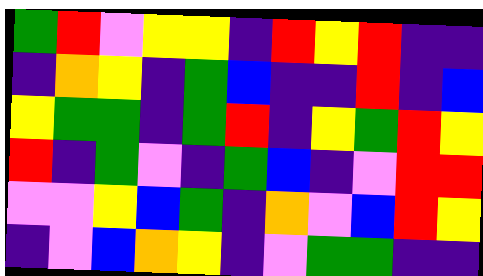[["green", "red", "violet", "yellow", "yellow", "indigo", "red", "yellow", "red", "indigo", "indigo"], ["indigo", "orange", "yellow", "indigo", "green", "blue", "indigo", "indigo", "red", "indigo", "blue"], ["yellow", "green", "green", "indigo", "green", "red", "indigo", "yellow", "green", "red", "yellow"], ["red", "indigo", "green", "violet", "indigo", "green", "blue", "indigo", "violet", "red", "red"], ["violet", "violet", "yellow", "blue", "green", "indigo", "orange", "violet", "blue", "red", "yellow"], ["indigo", "violet", "blue", "orange", "yellow", "indigo", "violet", "green", "green", "indigo", "indigo"]]